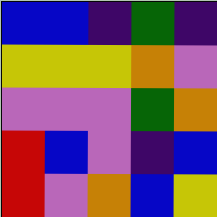[["blue", "blue", "indigo", "green", "indigo"], ["yellow", "yellow", "yellow", "orange", "violet"], ["violet", "violet", "violet", "green", "orange"], ["red", "blue", "violet", "indigo", "blue"], ["red", "violet", "orange", "blue", "yellow"]]